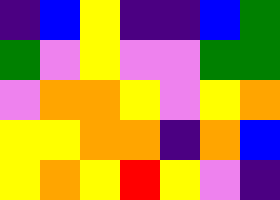[["indigo", "blue", "yellow", "indigo", "indigo", "blue", "green"], ["green", "violet", "yellow", "violet", "violet", "green", "green"], ["violet", "orange", "orange", "yellow", "violet", "yellow", "orange"], ["yellow", "yellow", "orange", "orange", "indigo", "orange", "blue"], ["yellow", "orange", "yellow", "red", "yellow", "violet", "indigo"]]